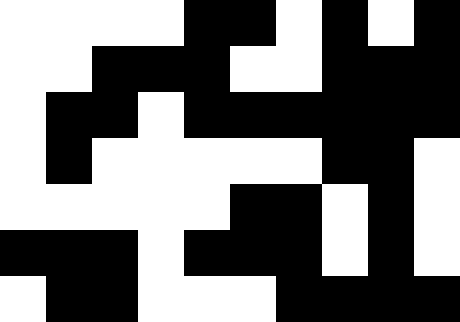[["white", "white", "white", "white", "black", "black", "white", "black", "white", "black"], ["white", "white", "black", "black", "black", "white", "white", "black", "black", "black"], ["white", "black", "black", "white", "black", "black", "black", "black", "black", "black"], ["white", "black", "white", "white", "white", "white", "white", "black", "black", "white"], ["white", "white", "white", "white", "white", "black", "black", "white", "black", "white"], ["black", "black", "black", "white", "black", "black", "black", "white", "black", "white"], ["white", "black", "black", "white", "white", "white", "black", "black", "black", "black"]]